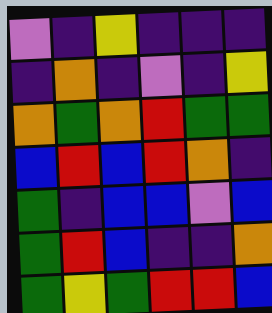[["violet", "indigo", "yellow", "indigo", "indigo", "indigo"], ["indigo", "orange", "indigo", "violet", "indigo", "yellow"], ["orange", "green", "orange", "red", "green", "green"], ["blue", "red", "blue", "red", "orange", "indigo"], ["green", "indigo", "blue", "blue", "violet", "blue"], ["green", "red", "blue", "indigo", "indigo", "orange"], ["green", "yellow", "green", "red", "red", "blue"]]